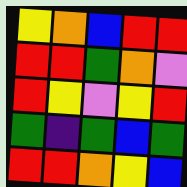[["yellow", "orange", "blue", "red", "red"], ["red", "red", "green", "orange", "violet"], ["red", "yellow", "violet", "yellow", "red"], ["green", "indigo", "green", "blue", "green"], ["red", "red", "orange", "yellow", "blue"]]